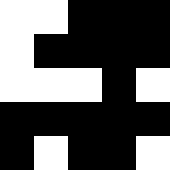[["white", "white", "black", "black", "black"], ["white", "black", "black", "black", "black"], ["white", "white", "white", "black", "white"], ["black", "black", "black", "black", "black"], ["black", "white", "black", "black", "white"]]